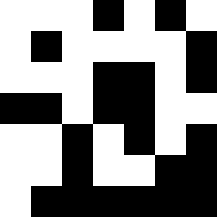[["white", "white", "white", "black", "white", "black", "white"], ["white", "black", "white", "white", "white", "white", "black"], ["white", "white", "white", "black", "black", "white", "black"], ["black", "black", "white", "black", "black", "white", "white"], ["white", "white", "black", "white", "black", "white", "black"], ["white", "white", "black", "white", "white", "black", "black"], ["white", "black", "black", "black", "black", "black", "black"]]